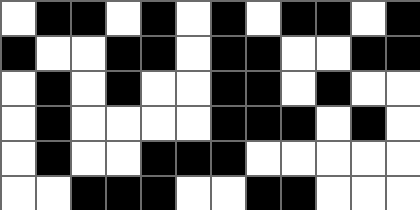[["white", "black", "black", "white", "black", "white", "black", "white", "black", "black", "white", "black"], ["black", "white", "white", "black", "black", "white", "black", "black", "white", "white", "black", "black"], ["white", "black", "white", "black", "white", "white", "black", "black", "white", "black", "white", "white"], ["white", "black", "white", "white", "white", "white", "black", "black", "black", "white", "black", "white"], ["white", "black", "white", "white", "black", "black", "black", "white", "white", "white", "white", "white"], ["white", "white", "black", "black", "black", "white", "white", "black", "black", "white", "white", "white"]]